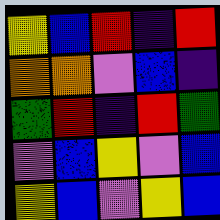[["yellow", "blue", "red", "indigo", "red"], ["orange", "orange", "violet", "blue", "indigo"], ["green", "red", "indigo", "red", "green"], ["violet", "blue", "yellow", "violet", "blue"], ["yellow", "blue", "violet", "yellow", "blue"]]